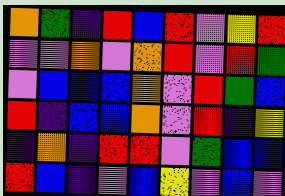[["orange", "green", "indigo", "red", "blue", "red", "violet", "yellow", "red"], ["violet", "violet", "orange", "violet", "orange", "red", "violet", "red", "green"], ["violet", "blue", "blue", "blue", "orange", "violet", "red", "green", "blue"], ["red", "indigo", "blue", "blue", "orange", "violet", "red", "indigo", "yellow"], ["indigo", "orange", "indigo", "red", "red", "violet", "green", "blue", "blue"], ["red", "blue", "indigo", "violet", "blue", "yellow", "violet", "blue", "violet"]]